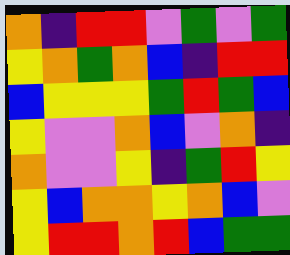[["orange", "indigo", "red", "red", "violet", "green", "violet", "green"], ["yellow", "orange", "green", "orange", "blue", "indigo", "red", "red"], ["blue", "yellow", "yellow", "yellow", "green", "red", "green", "blue"], ["yellow", "violet", "violet", "orange", "blue", "violet", "orange", "indigo"], ["orange", "violet", "violet", "yellow", "indigo", "green", "red", "yellow"], ["yellow", "blue", "orange", "orange", "yellow", "orange", "blue", "violet"], ["yellow", "red", "red", "orange", "red", "blue", "green", "green"]]